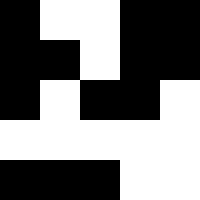[["black", "white", "white", "black", "black"], ["black", "black", "white", "black", "black"], ["black", "white", "black", "black", "white"], ["white", "white", "white", "white", "white"], ["black", "black", "black", "white", "white"]]